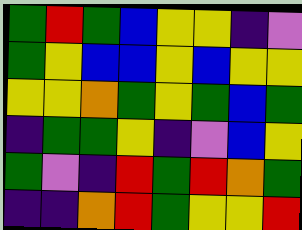[["green", "red", "green", "blue", "yellow", "yellow", "indigo", "violet"], ["green", "yellow", "blue", "blue", "yellow", "blue", "yellow", "yellow"], ["yellow", "yellow", "orange", "green", "yellow", "green", "blue", "green"], ["indigo", "green", "green", "yellow", "indigo", "violet", "blue", "yellow"], ["green", "violet", "indigo", "red", "green", "red", "orange", "green"], ["indigo", "indigo", "orange", "red", "green", "yellow", "yellow", "red"]]